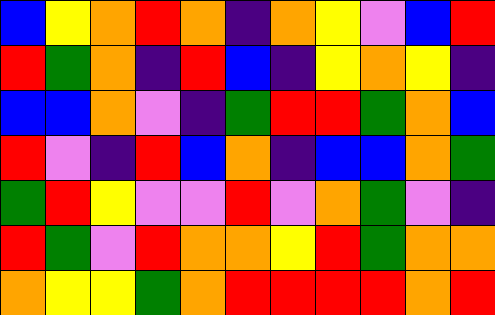[["blue", "yellow", "orange", "red", "orange", "indigo", "orange", "yellow", "violet", "blue", "red"], ["red", "green", "orange", "indigo", "red", "blue", "indigo", "yellow", "orange", "yellow", "indigo"], ["blue", "blue", "orange", "violet", "indigo", "green", "red", "red", "green", "orange", "blue"], ["red", "violet", "indigo", "red", "blue", "orange", "indigo", "blue", "blue", "orange", "green"], ["green", "red", "yellow", "violet", "violet", "red", "violet", "orange", "green", "violet", "indigo"], ["red", "green", "violet", "red", "orange", "orange", "yellow", "red", "green", "orange", "orange"], ["orange", "yellow", "yellow", "green", "orange", "red", "red", "red", "red", "orange", "red"]]